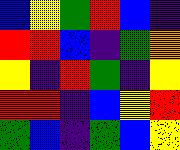[["blue", "yellow", "green", "red", "blue", "indigo"], ["red", "red", "blue", "indigo", "green", "orange"], ["yellow", "indigo", "red", "green", "indigo", "yellow"], ["red", "red", "indigo", "blue", "yellow", "red"], ["green", "blue", "indigo", "green", "blue", "yellow"]]